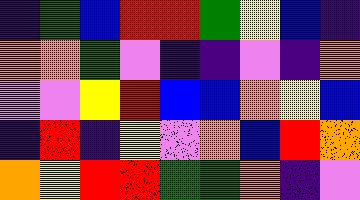[["indigo", "green", "blue", "red", "red", "green", "yellow", "blue", "indigo"], ["orange", "orange", "green", "violet", "indigo", "indigo", "violet", "indigo", "orange"], ["violet", "violet", "yellow", "red", "blue", "blue", "orange", "yellow", "blue"], ["indigo", "red", "indigo", "yellow", "violet", "orange", "blue", "red", "orange"], ["orange", "yellow", "red", "red", "green", "green", "orange", "indigo", "violet"]]